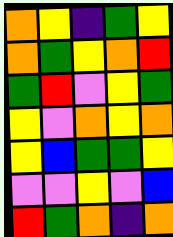[["orange", "yellow", "indigo", "green", "yellow"], ["orange", "green", "yellow", "orange", "red"], ["green", "red", "violet", "yellow", "green"], ["yellow", "violet", "orange", "yellow", "orange"], ["yellow", "blue", "green", "green", "yellow"], ["violet", "violet", "yellow", "violet", "blue"], ["red", "green", "orange", "indigo", "orange"]]